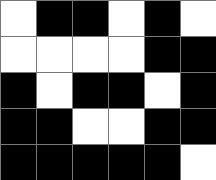[["white", "black", "black", "white", "black", "white"], ["white", "white", "white", "white", "black", "black"], ["black", "white", "black", "black", "white", "black"], ["black", "black", "white", "white", "black", "black"], ["black", "black", "black", "black", "black", "white"]]